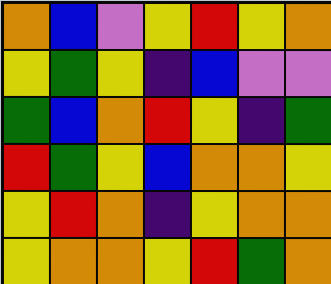[["orange", "blue", "violet", "yellow", "red", "yellow", "orange"], ["yellow", "green", "yellow", "indigo", "blue", "violet", "violet"], ["green", "blue", "orange", "red", "yellow", "indigo", "green"], ["red", "green", "yellow", "blue", "orange", "orange", "yellow"], ["yellow", "red", "orange", "indigo", "yellow", "orange", "orange"], ["yellow", "orange", "orange", "yellow", "red", "green", "orange"]]